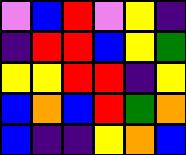[["violet", "blue", "red", "violet", "yellow", "indigo"], ["indigo", "red", "red", "blue", "yellow", "green"], ["yellow", "yellow", "red", "red", "indigo", "yellow"], ["blue", "orange", "blue", "red", "green", "orange"], ["blue", "indigo", "indigo", "yellow", "orange", "blue"]]